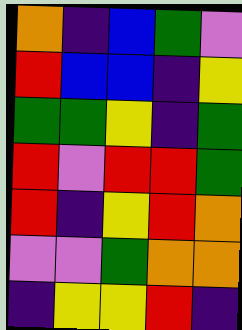[["orange", "indigo", "blue", "green", "violet"], ["red", "blue", "blue", "indigo", "yellow"], ["green", "green", "yellow", "indigo", "green"], ["red", "violet", "red", "red", "green"], ["red", "indigo", "yellow", "red", "orange"], ["violet", "violet", "green", "orange", "orange"], ["indigo", "yellow", "yellow", "red", "indigo"]]